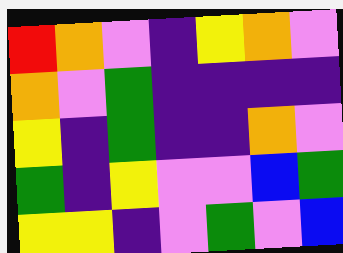[["red", "orange", "violet", "indigo", "yellow", "orange", "violet"], ["orange", "violet", "green", "indigo", "indigo", "indigo", "indigo"], ["yellow", "indigo", "green", "indigo", "indigo", "orange", "violet"], ["green", "indigo", "yellow", "violet", "violet", "blue", "green"], ["yellow", "yellow", "indigo", "violet", "green", "violet", "blue"]]